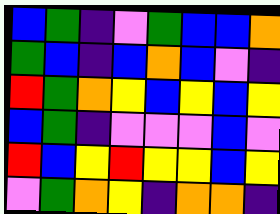[["blue", "green", "indigo", "violet", "green", "blue", "blue", "orange"], ["green", "blue", "indigo", "blue", "orange", "blue", "violet", "indigo"], ["red", "green", "orange", "yellow", "blue", "yellow", "blue", "yellow"], ["blue", "green", "indigo", "violet", "violet", "violet", "blue", "violet"], ["red", "blue", "yellow", "red", "yellow", "yellow", "blue", "yellow"], ["violet", "green", "orange", "yellow", "indigo", "orange", "orange", "indigo"]]